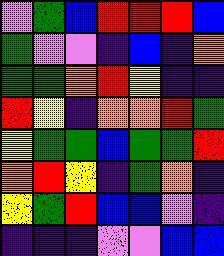[["violet", "green", "blue", "red", "red", "red", "blue"], ["green", "violet", "violet", "indigo", "blue", "indigo", "orange"], ["green", "green", "orange", "red", "yellow", "indigo", "indigo"], ["red", "yellow", "indigo", "orange", "orange", "red", "green"], ["yellow", "green", "green", "blue", "green", "green", "red"], ["orange", "red", "yellow", "indigo", "green", "orange", "indigo"], ["yellow", "green", "red", "blue", "blue", "violet", "indigo"], ["indigo", "indigo", "indigo", "violet", "violet", "blue", "blue"]]